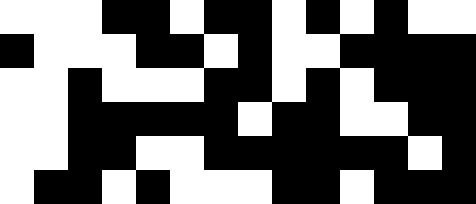[["white", "white", "white", "black", "black", "white", "black", "black", "white", "black", "white", "black", "white", "white"], ["black", "white", "white", "white", "black", "black", "white", "black", "white", "white", "black", "black", "black", "black"], ["white", "white", "black", "white", "white", "white", "black", "black", "white", "black", "white", "black", "black", "black"], ["white", "white", "black", "black", "black", "black", "black", "white", "black", "black", "white", "white", "black", "black"], ["white", "white", "black", "black", "white", "white", "black", "black", "black", "black", "black", "black", "white", "black"], ["white", "black", "black", "white", "black", "white", "white", "white", "black", "black", "white", "black", "black", "black"]]